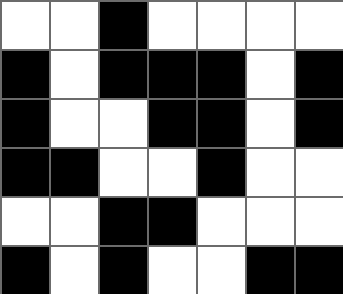[["white", "white", "black", "white", "white", "white", "white"], ["black", "white", "black", "black", "black", "white", "black"], ["black", "white", "white", "black", "black", "white", "black"], ["black", "black", "white", "white", "black", "white", "white"], ["white", "white", "black", "black", "white", "white", "white"], ["black", "white", "black", "white", "white", "black", "black"]]